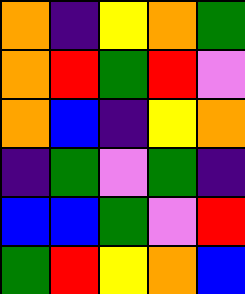[["orange", "indigo", "yellow", "orange", "green"], ["orange", "red", "green", "red", "violet"], ["orange", "blue", "indigo", "yellow", "orange"], ["indigo", "green", "violet", "green", "indigo"], ["blue", "blue", "green", "violet", "red"], ["green", "red", "yellow", "orange", "blue"]]